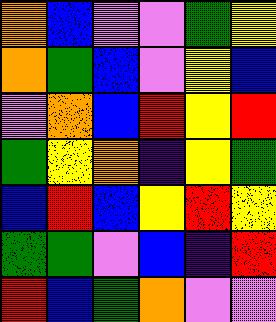[["orange", "blue", "violet", "violet", "green", "yellow"], ["orange", "green", "blue", "violet", "yellow", "blue"], ["violet", "orange", "blue", "red", "yellow", "red"], ["green", "yellow", "orange", "indigo", "yellow", "green"], ["blue", "red", "blue", "yellow", "red", "yellow"], ["green", "green", "violet", "blue", "indigo", "red"], ["red", "blue", "green", "orange", "violet", "violet"]]